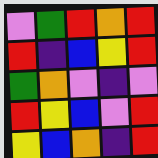[["violet", "green", "red", "orange", "red"], ["red", "indigo", "blue", "yellow", "red"], ["green", "orange", "violet", "indigo", "violet"], ["red", "yellow", "blue", "violet", "red"], ["yellow", "blue", "orange", "indigo", "red"]]